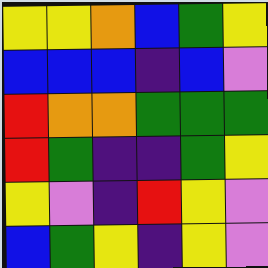[["yellow", "yellow", "orange", "blue", "green", "yellow"], ["blue", "blue", "blue", "indigo", "blue", "violet"], ["red", "orange", "orange", "green", "green", "green"], ["red", "green", "indigo", "indigo", "green", "yellow"], ["yellow", "violet", "indigo", "red", "yellow", "violet"], ["blue", "green", "yellow", "indigo", "yellow", "violet"]]